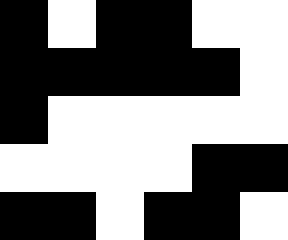[["black", "white", "black", "black", "white", "white"], ["black", "black", "black", "black", "black", "white"], ["black", "white", "white", "white", "white", "white"], ["white", "white", "white", "white", "black", "black"], ["black", "black", "white", "black", "black", "white"]]